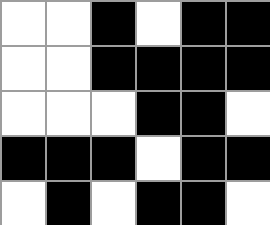[["white", "white", "black", "white", "black", "black"], ["white", "white", "black", "black", "black", "black"], ["white", "white", "white", "black", "black", "white"], ["black", "black", "black", "white", "black", "black"], ["white", "black", "white", "black", "black", "white"]]